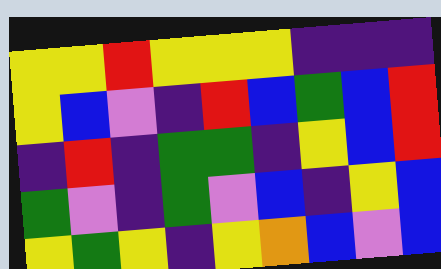[["yellow", "yellow", "red", "yellow", "yellow", "yellow", "indigo", "indigo", "indigo"], ["yellow", "blue", "violet", "indigo", "red", "blue", "green", "blue", "red"], ["indigo", "red", "indigo", "green", "green", "indigo", "yellow", "blue", "red"], ["green", "violet", "indigo", "green", "violet", "blue", "indigo", "yellow", "blue"], ["yellow", "green", "yellow", "indigo", "yellow", "orange", "blue", "violet", "blue"]]